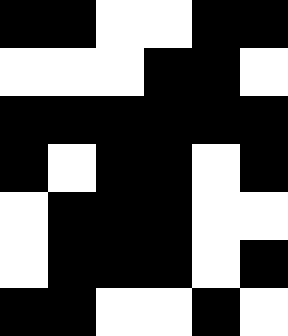[["black", "black", "white", "white", "black", "black"], ["white", "white", "white", "black", "black", "white"], ["black", "black", "black", "black", "black", "black"], ["black", "white", "black", "black", "white", "black"], ["white", "black", "black", "black", "white", "white"], ["white", "black", "black", "black", "white", "black"], ["black", "black", "white", "white", "black", "white"]]